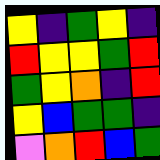[["yellow", "indigo", "green", "yellow", "indigo"], ["red", "yellow", "yellow", "green", "red"], ["green", "yellow", "orange", "indigo", "red"], ["yellow", "blue", "green", "green", "indigo"], ["violet", "orange", "red", "blue", "green"]]